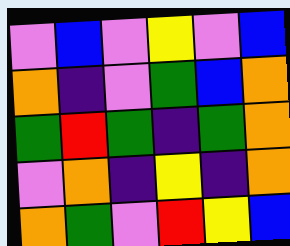[["violet", "blue", "violet", "yellow", "violet", "blue"], ["orange", "indigo", "violet", "green", "blue", "orange"], ["green", "red", "green", "indigo", "green", "orange"], ["violet", "orange", "indigo", "yellow", "indigo", "orange"], ["orange", "green", "violet", "red", "yellow", "blue"]]